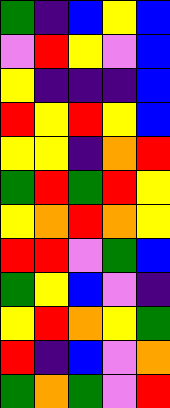[["green", "indigo", "blue", "yellow", "blue"], ["violet", "red", "yellow", "violet", "blue"], ["yellow", "indigo", "indigo", "indigo", "blue"], ["red", "yellow", "red", "yellow", "blue"], ["yellow", "yellow", "indigo", "orange", "red"], ["green", "red", "green", "red", "yellow"], ["yellow", "orange", "red", "orange", "yellow"], ["red", "red", "violet", "green", "blue"], ["green", "yellow", "blue", "violet", "indigo"], ["yellow", "red", "orange", "yellow", "green"], ["red", "indigo", "blue", "violet", "orange"], ["green", "orange", "green", "violet", "red"]]